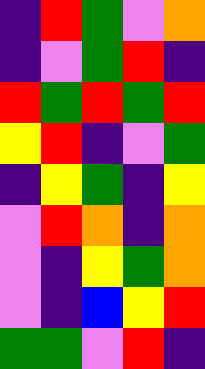[["indigo", "red", "green", "violet", "orange"], ["indigo", "violet", "green", "red", "indigo"], ["red", "green", "red", "green", "red"], ["yellow", "red", "indigo", "violet", "green"], ["indigo", "yellow", "green", "indigo", "yellow"], ["violet", "red", "orange", "indigo", "orange"], ["violet", "indigo", "yellow", "green", "orange"], ["violet", "indigo", "blue", "yellow", "red"], ["green", "green", "violet", "red", "indigo"]]